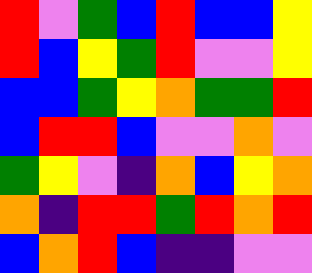[["red", "violet", "green", "blue", "red", "blue", "blue", "yellow"], ["red", "blue", "yellow", "green", "red", "violet", "violet", "yellow"], ["blue", "blue", "green", "yellow", "orange", "green", "green", "red"], ["blue", "red", "red", "blue", "violet", "violet", "orange", "violet"], ["green", "yellow", "violet", "indigo", "orange", "blue", "yellow", "orange"], ["orange", "indigo", "red", "red", "green", "red", "orange", "red"], ["blue", "orange", "red", "blue", "indigo", "indigo", "violet", "violet"]]